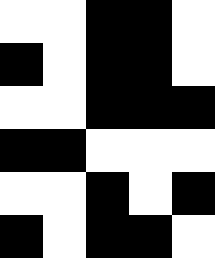[["white", "white", "black", "black", "white"], ["black", "white", "black", "black", "white"], ["white", "white", "black", "black", "black"], ["black", "black", "white", "white", "white"], ["white", "white", "black", "white", "black"], ["black", "white", "black", "black", "white"]]